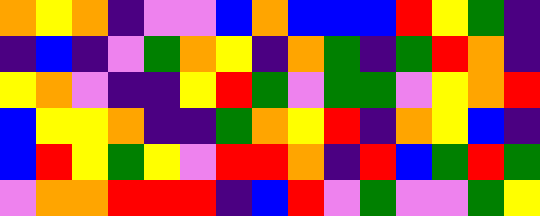[["orange", "yellow", "orange", "indigo", "violet", "violet", "blue", "orange", "blue", "blue", "blue", "red", "yellow", "green", "indigo"], ["indigo", "blue", "indigo", "violet", "green", "orange", "yellow", "indigo", "orange", "green", "indigo", "green", "red", "orange", "indigo"], ["yellow", "orange", "violet", "indigo", "indigo", "yellow", "red", "green", "violet", "green", "green", "violet", "yellow", "orange", "red"], ["blue", "yellow", "yellow", "orange", "indigo", "indigo", "green", "orange", "yellow", "red", "indigo", "orange", "yellow", "blue", "indigo"], ["blue", "red", "yellow", "green", "yellow", "violet", "red", "red", "orange", "indigo", "red", "blue", "green", "red", "green"], ["violet", "orange", "orange", "red", "red", "red", "indigo", "blue", "red", "violet", "green", "violet", "violet", "green", "yellow"]]